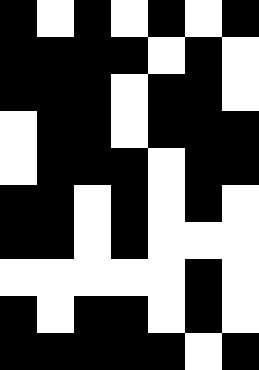[["black", "white", "black", "white", "black", "white", "black"], ["black", "black", "black", "black", "white", "black", "white"], ["black", "black", "black", "white", "black", "black", "white"], ["white", "black", "black", "white", "black", "black", "black"], ["white", "black", "black", "black", "white", "black", "black"], ["black", "black", "white", "black", "white", "black", "white"], ["black", "black", "white", "black", "white", "white", "white"], ["white", "white", "white", "white", "white", "black", "white"], ["black", "white", "black", "black", "white", "black", "white"], ["black", "black", "black", "black", "black", "white", "black"]]